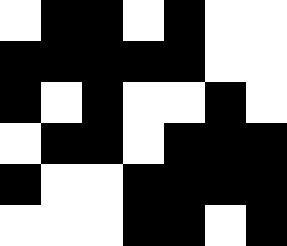[["white", "black", "black", "white", "black", "white", "white"], ["black", "black", "black", "black", "black", "white", "white"], ["black", "white", "black", "white", "white", "black", "white"], ["white", "black", "black", "white", "black", "black", "black"], ["black", "white", "white", "black", "black", "black", "black"], ["white", "white", "white", "black", "black", "white", "black"]]